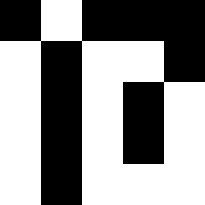[["black", "white", "black", "black", "black"], ["white", "black", "white", "white", "black"], ["white", "black", "white", "black", "white"], ["white", "black", "white", "black", "white"], ["white", "black", "white", "white", "white"]]